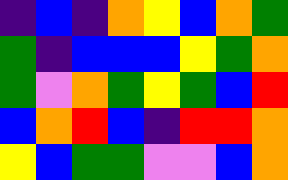[["indigo", "blue", "indigo", "orange", "yellow", "blue", "orange", "green"], ["green", "indigo", "blue", "blue", "blue", "yellow", "green", "orange"], ["green", "violet", "orange", "green", "yellow", "green", "blue", "red"], ["blue", "orange", "red", "blue", "indigo", "red", "red", "orange"], ["yellow", "blue", "green", "green", "violet", "violet", "blue", "orange"]]